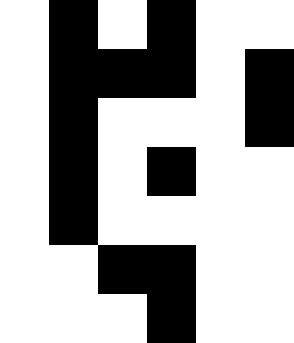[["white", "black", "white", "black", "white", "white"], ["white", "black", "black", "black", "white", "black"], ["white", "black", "white", "white", "white", "black"], ["white", "black", "white", "black", "white", "white"], ["white", "black", "white", "white", "white", "white"], ["white", "white", "black", "black", "white", "white"], ["white", "white", "white", "black", "white", "white"]]